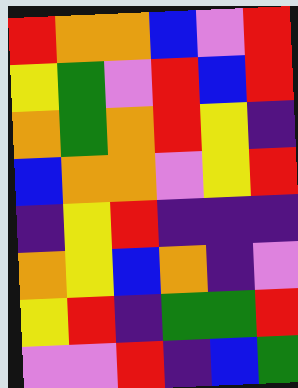[["red", "orange", "orange", "blue", "violet", "red"], ["yellow", "green", "violet", "red", "blue", "red"], ["orange", "green", "orange", "red", "yellow", "indigo"], ["blue", "orange", "orange", "violet", "yellow", "red"], ["indigo", "yellow", "red", "indigo", "indigo", "indigo"], ["orange", "yellow", "blue", "orange", "indigo", "violet"], ["yellow", "red", "indigo", "green", "green", "red"], ["violet", "violet", "red", "indigo", "blue", "green"]]